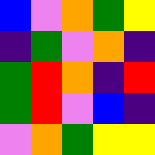[["blue", "violet", "orange", "green", "yellow"], ["indigo", "green", "violet", "orange", "indigo"], ["green", "red", "orange", "indigo", "red"], ["green", "red", "violet", "blue", "indigo"], ["violet", "orange", "green", "yellow", "yellow"]]